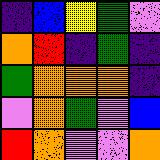[["indigo", "blue", "yellow", "green", "violet"], ["orange", "red", "indigo", "green", "indigo"], ["green", "orange", "orange", "orange", "indigo"], ["violet", "orange", "green", "violet", "blue"], ["red", "orange", "violet", "violet", "orange"]]